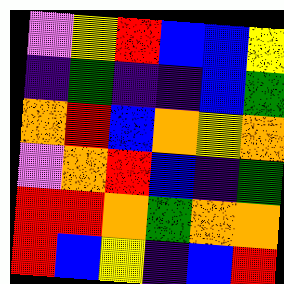[["violet", "yellow", "red", "blue", "blue", "yellow"], ["indigo", "green", "indigo", "indigo", "blue", "green"], ["orange", "red", "blue", "orange", "yellow", "orange"], ["violet", "orange", "red", "blue", "indigo", "green"], ["red", "red", "orange", "green", "orange", "orange"], ["red", "blue", "yellow", "indigo", "blue", "red"]]